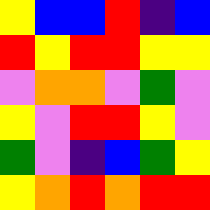[["yellow", "blue", "blue", "red", "indigo", "blue"], ["red", "yellow", "red", "red", "yellow", "yellow"], ["violet", "orange", "orange", "violet", "green", "violet"], ["yellow", "violet", "red", "red", "yellow", "violet"], ["green", "violet", "indigo", "blue", "green", "yellow"], ["yellow", "orange", "red", "orange", "red", "red"]]